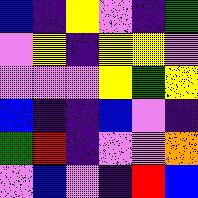[["blue", "indigo", "yellow", "violet", "indigo", "green"], ["violet", "yellow", "indigo", "yellow", "yellow", "violet"], ["violet", "violet", "violet", "yellow", "green", "yellow"], ["blue", "indigo", "indigo", "blue", "violet", "indigo"], ["green", "red", "indigo", "violet", "violet", "orange"], ["violet", "blue", "violet", "indigo", "red", "blue"]]